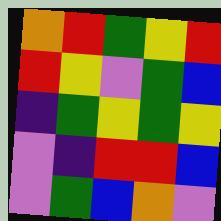[["orange", "red", "green", "yellow", "red"], ["red", "yellow", "violet", "green", "blue"], ["indigo", "green", "yellow", "green", "yellow"], ["violet", "indigo", "red", "red", "blue"], ["violet", "green", "blue", "orange", "violet"]]